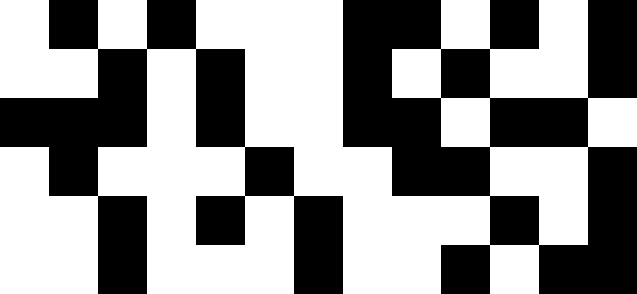[["white", "black", "white", "black", "white", "white", "white", "black", "black", "white", "black", "white", "black"], ["white", "white", "black", "white", "black", "white", "white", "black", "white", "black", "white", "white", "black"], ["black", "black", "black", "white", "black", "white", "white", "black", "black", "white", "black", "black", "white"], ["white", "black", "white", "white", "white", "black", "white", "white", "black", "black", "white", "white", "black"], ["white", "white", "black", "white", "black", "white", "black", "white", "white", "white", "black", "white", "black"], ["white", "white", "black", "white", "white", "white", "black", "white", "white", "black", "white", "black", "black"]]